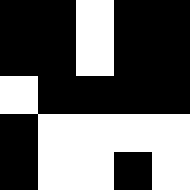[["black", "black", "white", "black", "black"], ["black", "black", "white", "black", "black"], ["white", "black", "black", "black", "black"], ["black", "white", "white", "white", "white"], ["black", "white", "white", "black", "white"]]